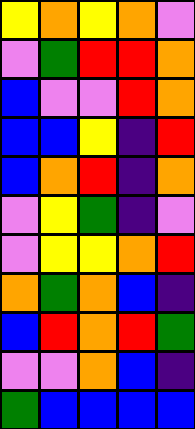[["yellow", "orange", "yellow", "orange", "violet"], ["violet", "green", "red", "red", "orange"], ["blue", "violet", "violet", "red", "orange"], ["blue", "blue", "yellow", "indigo", "red"], ["blue", "orange", "red", "indigo", "orange"], ["violet", "yellow", "green", "indigo", "violet"], ["violet", "yellow", "yellow", "orange", "red"], ["orange", "green", "orange", "blue", "indigo"], ["blue", "red", "orange", "red", "green"], ["violet", "violet", "orange", "blue", "indigo"], ["green", "blue", "blue", "blue", "blue"]]